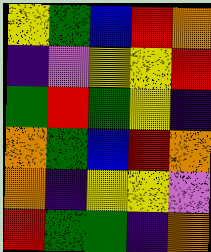[["yellow", "green", "blue", "red", "orange"], ["indigo", "violet", "yellow", "yellow", "red"], ["green", "red", "green", "yellow", "indigo"], ["orange", "green", "blue", "red", "orange"], ["orange", "indigo", "yellow", "yellow", "violet"], ["red", "green", "green", "indigo", "orange"]]